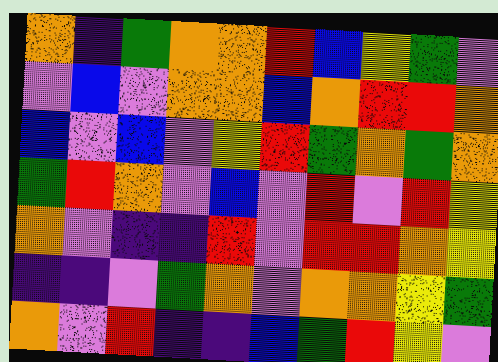[["orange", "indigo", "green", "orange", "orange", "red", "blue", "yellow", "green", "violet"], ["violet", "blue", "violet", "orange", "orange", "blue", "orange", "red", "red", "orange"], ["blue", "violet", "blue", "violet", "yellow", "red", "green", "orange", "green", "orange"], ["green", "red", "orange", "violet", "blue", "violet", "red", "violet", "red", "yellow"], ["orange", "violet", "indigo", "indigo", "red", "violet", "red", "red", "orange", "yellow"], ["indigo", "indigo", "violet", "green", "orange", "violet", "orange", "orange", "yellow", "green"], ["orange", "violet", "red", "indigo", "indigo", "blue", "green", "red", "yellow", "violet"]]